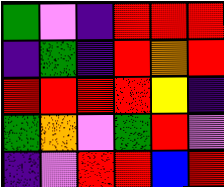[["green", "violet", "indigo", "red", "red", "red"], ["indigo", "green", "indigo", "red", "orange", "red"], ["red", "red", "red", "red", "yellow", "indigo"], ["green", "orange", "violet", "green", "red", "violet"], ["indigo", "violet", "red", "red", "blue", "red"]]